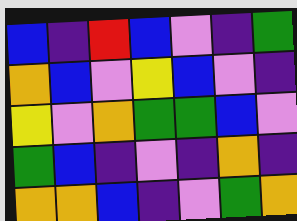[["blue", "indigo", "red", "blue", "violet", "indigo", "green"], ["orange", "blue", "violet", "yellow", "blue", "violet", "indigo"], ["yellow", "violet", "orange", "green", "green", "blue", "violet"], ["green", "blue", "indigo", "violet", "indigo", "orange", "indigo"], ["orange", "orange", "blue", "indigo", "violet", "green", "orange"]]